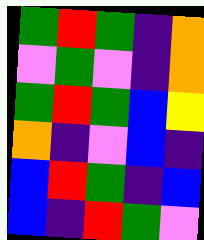[["green", "red", "green", "indigo", "orange"], ["violet", "green", "violet", "indigo", "orange"], ["green", "red", "green", "blue", "yellow"], ["orange", "indigo", "violet", "blue", "indigo"], ["blue", "red", "green", "indigo", "blue"], ["blue", "indigo", "red", "green", "violet"]]